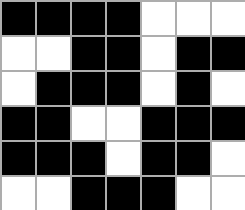[["black", "black", "black", "black", "white", "white", "white"], ["white", "white", "black", "black", "white", "black", "black"], ["white", "black", "black", "black", "white", "black", "white"], ["black", "black", "white", "white", "black", "black", "black"], ["black", "black", "black", "white", "black", "black", "white"], ["white", "white", "black", "black", "black", "white", "white"]]